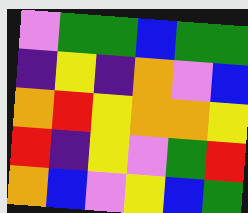[["violet", "green", "green", "blue", "green", "green"], ["indigo", "yellow", "indigo", "orange", "violet", "blue"], ["orange", "red", "yellow", "orange", "orange", "yellow"], ["red", "indigo", "yellow", "violet", "green", "red"], ["orange", "blue", "violet", "yellow", "blue", "green"]]